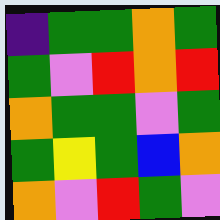[["indigo", "green", "green", "orange", "green"], ["green", "violet", "red", "orange", "red"], ["orange", "green", "green", "violet", "green"], ["green", "yellow", "green", "blue", "orange"], ["orange", "violet", "red", "green", "violet"]]